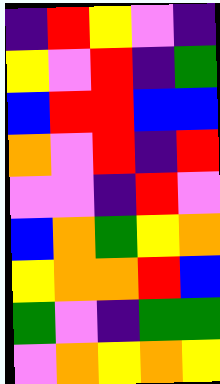[["indigo", "red", "yellow", "violet", "indigo"], ["yellow", "violet", "red", "indigo", "green"], ["blue", "red", "red", "blue", "blue"], ["orange", "violet", "red", "indigo", "red"], ["violet", "violet", "indigo", "red", "violet"], ["blue", "orange", "green", "yellow", "orange"], ["yellow", "orange", "orange", "red", "blue"], ["green", "violet", "indigo", "green", "green"], ["violet", "orange", "yellow", "orange", "yellow"]]